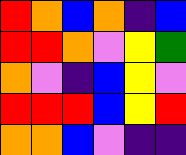[["red", "orange", "blue", "orange", "indigo", "blue"], ["red", "red", "orange", "violet", "yellow", "green"], ["orange", "violet", "indigo", "blue", "yellow", "violet"], ["red", "red", "red", "blue", "yellow", "red"], ["orange", "orange", "blue", "violet", "indigo", "indigo"]]